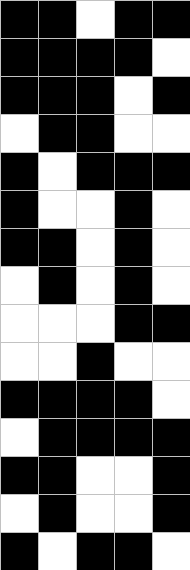[["black", "black", "white", "black", "black"], ["black", "black", "black", "black", "white"], ["black", "black", "black", "white", "black"], ["white", "black", "black", "white", "white"], ["black", "white", "black", "black", "black"], ["black", "white", "white", "black", "white"], ["black", "black", "white", "black", "white"], ["white", "black", "white", "black", "white"], ["white", "white", "white", "black", "black"], ["white", "white", "black", "white", "white"], ["black", "black", "black", "black", "white"], ["white", "black", "black", "black", "black"], ["black", "black", "white", "white", "black"], ["white", "black", "white", "white", "black"], ["black", "white", "black", "black", "white"]]